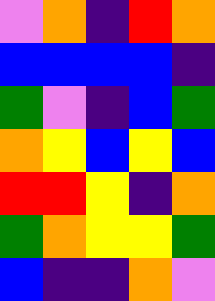[["violet", "orange", "indigo", "red", "orange"], ["blue", "blue", "blue", "blue", "indigo"], ["green", "violet", "indigo", "blue", "green"], ["orange", "yellow", "blue", "yellow", "blue"], ["red", "red", "yellow", "indigo", "orange"], ["green", "orange", "yellow", "yellow", "green"], ["blue", "indigo", "indigo", "orange", "violet"]]